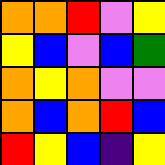[["orange", "orange", "red", "violet", "yellow"], ["yellow", "blue", "violet", "blue", "green"], ["orange", "yellow", "orange", "violet", "violet"], ["orange", "blue", "orange", "red", "blue"], ["red", "yellow", "blue", "indigo", "yellow"]]